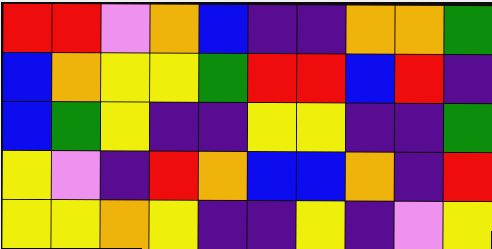[["red", "red", "violet", "orange", "blue", "indigo", "indigo", "orange", "orange", "green"], ["blue", "orange", "yellow", "yellow", "green", "red", "red", "blue", "red", "indigo"], ["blue", "green", "yellow", "indigo", "indigo", "yellow", "yellow", "indigo", "indigo", "green"], ["yellow", "violet", "indigo", "red", "orange", "blue", "blue", "orange", "indigo", "red"], ["yellow", "yellow", "orange", "yellow", "indigo", "indigo", "yellow", "indigo", "violet", "yellow"]]